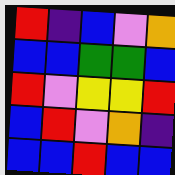[["red", "indigo", "blue", "violet", "orange"], ["blue", "blue", "green", "green", "blue"], ["red", "violet", "yellow", "yellow", "red"], ["blue", "red", "violet", "orange", "indigo"], ["blue", "blue", "red", "blue", "blue"]]